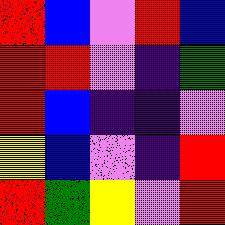[["red", "blue", "violet", "red", "blue"], ["red", "red", "violet", "indigo", "green"], ["red", "blue", "indigo", "indigo", "violet"], ["yellow", "blue", "violet", "indigo", "red"], ["red", "green", "yellow", "violet", "red"]]